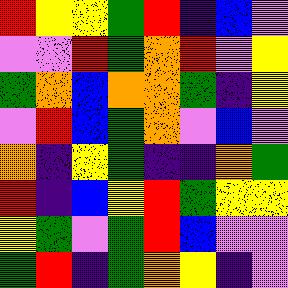[["red", "yellow", "yellow", "green", "red", "indigo", "blue", "violet"], ["violet", "violet", "red", "green", "orange", "red", "violet", "yellow"], ["green", "orange", "blue", "orange", "orange", "green", "indigo", "yellow"], ["violet", "red", "blue", "green", "orange", "violet", "blue", "violet"], ["orange", "indigo", "yellow", "green", "indigo", "indigo", "orange", "green"], ["red", "indigo", "blue", "yellow", "red", "green", "yellow", "yellow"], ["yellow", "green", "violet", "green", "red", "blue", "violet", "violet"], ["green", "red", "indigo", "green", "orange", "yellow", "indigo", "violet"]]